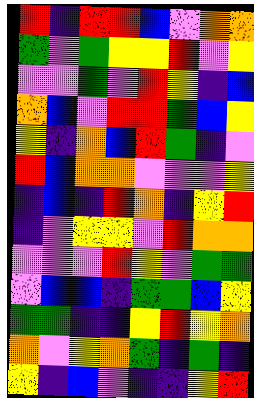[["red", "indigo", "red", "red", "blue", "violet", "orange", "orange"], ["green", "violet", "green", "yellow", "yellow", "red", "violet", "yellow"], ["violet", "violet", "green", "violet", "red", "yellow", "indigo", "blue"], ["orange", "blue", "violet", "red", "red", "green", "blue", "yellow"], ["yellow", "indigo", "orange", "blue", "red", "green", "indigo", "violet"], ["red", "blue", "orange", "orange", "violet", "violet", "violet", "yellow"], ["indigo", "blue", "indigo", "red", "orange", "indigo", "yellow", "red"], ["indigo", "violet", "yellow", "yellow", "violet", "red", "orange", "orange"], ["violet", "violet", "violet", "red", "yellow", "violet", "green", "green"], ["violet", "blue", "blue", "indigo", "green", "green", "blue", "yellow"], ["green", "green", "indigo", "indigo", "yellow", "red", "yellow", "orange"], ["orange", "violet", "yellow", "orange", "green", "indigo", "green", "indigo"], ["yellow", "indigo", "blue", "violet", "indigo", "indigo", "yellow", "red"]]